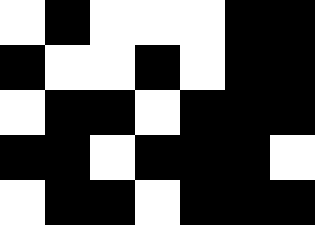[["white", "black", "white", "white", "white", "black", "black"], ["black", "white", "white", "black", "white", "black", "black"], ["white", "black", "black", "white", "black", "black", "black"], ["black", "black", "white", "black", "black", "black", "white"], ["white", "black", "black", "white", "black", "black", "black"]]